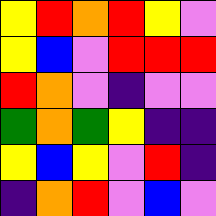[["yellow", "red", "orange", "red", "yellow", "violet"], ["yellow", "blue", "violet", "red", "red", "red"], ["red", "orange", "violet", "indigo", "violet", "violet"], ["green", "orange", "green", "yellow", "indigo", "indigo"], ["yellow", "blue", "yellow", "violet", "red", "indigo"], ["indigo", "orange", "red", "violet", "blue", "violet"]]